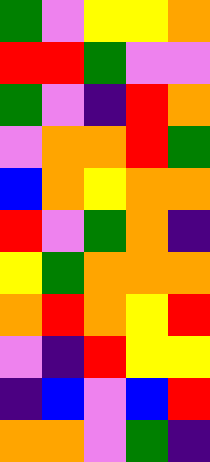[["green", "violet", "yellow", "yellow", "orange"], ["red", "red", "green", "violet", "violet"], ["green", "violet", "indigo", "red", "orange"], ["violet", "orange", "orange", "red", "green"], ["blue", "orange", "yellow", "orange", "orange"], ["red", "violet", "green", "orange", "indigo"], ["yellow", "green", "orange", "orange", "orange"], ["orange", "red", "orange", "yellow", "red"], ["violet", "indigo", "red", "yellow", "yellow"], ["indigo", "blue", "violet", "blue", "red"], ["orange", "orange", "violet", "green", "indigo"]]